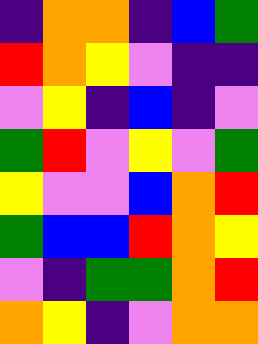[["indigo", "orange", "orange", "indigo", "blue", "green"], ["red", "orange", "yellow", "violet", "indigo", "indigo"], ["violet", "yellow", "indigo", "blue", "indigo", "violet"], ["green", "red", "violet", "yellow", "violet", "green"], ["yellow", "violet", "violet", "blue", "orange", "red"], ["green", "blue", "blue", "red", "orange", "yellow"], ["violet", "indigo", "green", "green", "orange", "red"], ["orange", "yellow", "indigo", "violet", "orange", "orange"]]